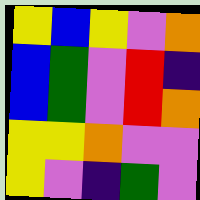[["yellow", "blue", "yellow", "violet", "orange"], ["blue", "green", "violet", "red", "indigo"], ["blue", "green", "violet", "red", "orange"], ["yellow", "yellow", "orange", "violet", "violet"], ["yellow", "violet", "indigo", "green", "violet"]]